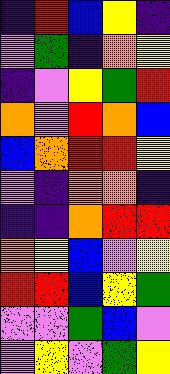[["indigo", "red", "blue", "yellow", "indigo"], ["violet", "green", "indigo", "orange", "yellow"], ["indigo", "violet", "yellow", "green", "red"], ["orange", "violet", "red", "orange", "blue"], ["blue", "orange", "red", "red", "yellow"], ["violet", "indigo", "orange", "orange", "indigo"], ["indigo", "indigo", "orange", "red", "red"], ["orange", "yellow", "blue", "violet", "yellow"], ["red", "red", "blue", "yellow", "green"], ["violet", "violet", "green", "blue", "violet"], ["violet", "yellow", "violet", "green", "yellow"]]